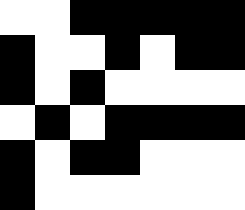[["white", "white", "black", "black", "black", "black", "black"], ["black", "white", "white", "black", "white", "black", "black"], ["black", "white", "black", "white", "white", "white", "white"], ["white", "black", "white", "black", "black", "black", "black"], ["black", "white", "black", "black", "white", "white", "white"], ["black", "white", "white", "white", "white", "white", "white"]]